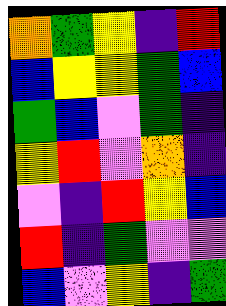[["orange", "green", "yellow", "indigo", "red"], ["blue", "yellow", "yellow", "green", "blue"], ["green", "blue", "violet", "green", "indigo"], ["yellow", "red", "violet", "orange", "indigo"], ["violet", "indigo", "red", "yellow", "blue"], ["red", "indigo", "green", "violet", "violet"], ["blue", "violet", "yellow", "indigo", "green"]]